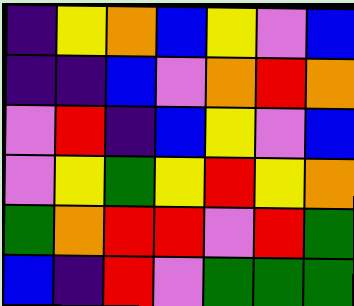[["indigo", "yellow", "orange", "blue", "yellow", "violet", "blue"], ["indigo", "indigo", "blue", "violet", "orange", "red", "orange"], ["violet", "red", "indigo", "blue", "yellow", "violet", "blue"], ["violet", "yellow", "green", "yellow", "red", "yellow", "orange"], ["green", "orange", "red", "red", "violet", "red", "green"], ["blue", "indigo", "red", "violet", "green", "green", "green"]]